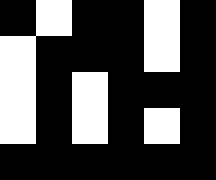[["black", "white", "black", "black", "white", "black"], ["white", "black", "black", "black", "white", "black"], ["white", "black", "white", "black", "black", "black"], ["white", "black", "white", "black", "white", "black"], ["black", "black", "black", "black", "black", "black"]]